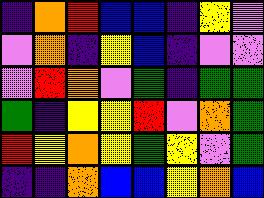[["indigo", "orange", "red", "blue", "blue", "indigo", "yellow", "violet"], ["violet", "orange", "indigo", "yellow", "blue", "indigo", "violet", "violet"], ["violet", "red", "orange", "violet", "green", "indigo", "green", "green"], ["green", "indigo", "yellow", "yellow", "red", "violet", "orange", "green"], ["red", "yellow", "orange", "yellow", "green", "yellow", "violet", "green"], ["indigo", "indigo", "orange", "blue", "blue", "yellow", "orange", "blue"]]